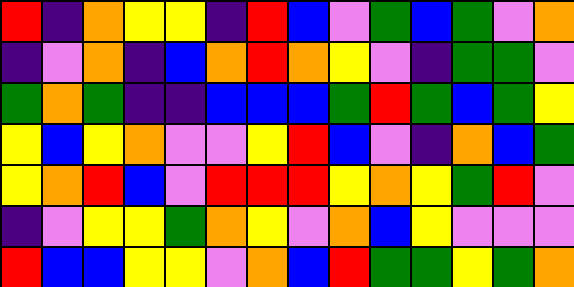[["red", "indigo", "orange", "yellow", "yellow", "indigo", "red", "blue", "violet", "green", "blue", "green", "violet", "orange"], ["indigo", "violet", "orange", "indigo", "blue", "orange", "red", "orange", "yellow", "violet", "indigo", "green", "green", "violet"], ["green", "orange", "green", "indigo", "indigo", "blue", "blue", "blue", "green", "red", "green", "blue", "green", "yellow"], ["yellow", "blue", "yellow", "orange", "violet", "violet", "yellow", "red", "blue", "violet", "indigo", "orange", "blue", "green"], ["yellow", "orange", "red", "blue", "violet", "red", "red", "red", "yellow", "orange", "yellow", "green", "red", "violet"], ["indigo", "violet", "yellow", "yellow", "green", "orange", "yellow", "violet", "orange", "blue", "yellow", "violet", "violet", "violet"], ["red", "blue", "blue", "yellow", "yellow", "violet", "orange", "blue", "red", "green", "green", "yellow", "green", "orange"]]